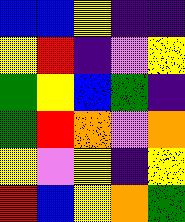[["blue", "blue", "yellow", "indigo", "indigo"], ["yellow", "red", "indigo", "violet", "yellow"], ["green", "yellow", "blue", "green", "indigo"], ["green", "red", "orange", "violet", "orange"], ["yellow", "violet", "yellow", "indigo", "yellow"], ["red", "blue", "yellow", "orange", "green"]]